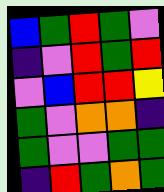[["blue", "green", "red", "green", "violet"], ["indigo", "violet", "red", "green", "red"], ["violet", "blue", "red", "red", "yellow"], ["green", "violet", "orange", "orange", "indigo"], ["green", "violet", "violet", "green", "green"], ["indigo", "red", "green", "orange", "green"]]